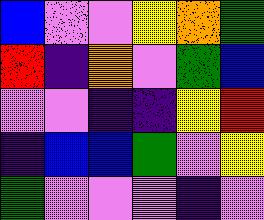[["blue", "violet", "violet", "yellow", "orange", "green"], ["red", "indigo", "orange", "violet", "green", "blue"], ["violet", "violet", "indigo", "indigo", "yellow", "red"], ["indigo", "blue", "blue", "green", "violet", "yellow"], ["green", "violet", "violet", "violet", "indigo", "violet"]]